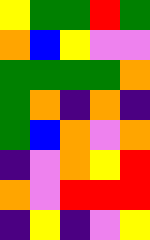[["yellow", "green", "green", "red", "green"], ["orange", "blue", "yellow", "violet", "violet"], ["green", "green", "green", "green", "orange"], ["green", "orange", "indigo", "orange", "indigo"], ["green", "blue", "orange", "violet", "orange"], ["indigo", "violet", "orange", "yellow", "red"], ["orange", "violet", "red", "red", "red"], ["indigo", "yellow", "indigo", "violet", "yellow"]]